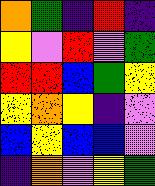[["orange", "green", "indigo", "red", "indigo"], ["yellow", "violet", "red", "violet", "green"], ["red", "red", "blue", "green", "yellow"], ["yellow", "orange", "yellow", "indigo", "violet"], ["blue", "yellow", "blue", "blue", "violet"], ["indigo", "orange", "violet", "yellow", "green"]]